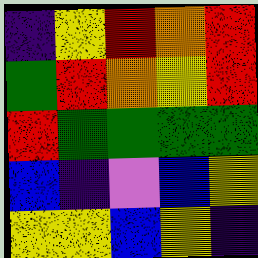[["indigo", "yellow", "red", "orange", "red"], ["green", "red", "orange", "yellow", "red"], ["red", "green", "green", "green", "green"], ["blue", "indigo", "violet", "blue", "yellow"], ["yellow", "yellow", "blue", "yellow", "indigo"]]